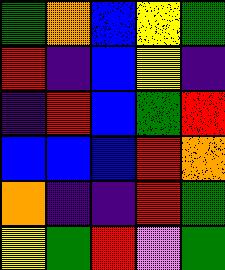[["green", "orange", "blue", "yellow", "green"], ["red", "indigo", "blue", "yellow", "indigo"], ["indigo", "red", "blue", "green", "red"], ["blue", "blue", "blue", "red", "orange"], ["orange", "indigo", "indigo", "red", "green"], ["yellow", "green", "red", "violet", "green"]]